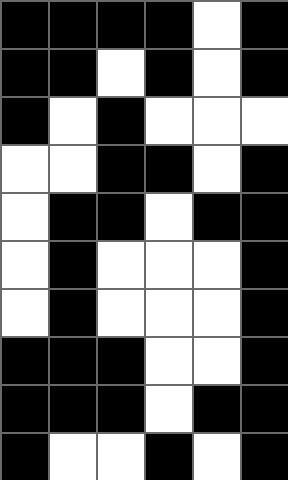[["black", "black", "black", "black", "white", "black"], ["black", "black", "white", "black", "white", "black"], ["black", "white", "black", "white", "white", "white"], ["white", "white", "black", "black", "white", "black"], ["white", "black", "black", "white", "black", "black"], ["white", "black", "white", "white", "white", "black"], ["white", "black", "white", "white", "white", "black"], ["black", "black", "black", "white", "white", "black"], ["black", "black", "black", "white", "black", "black"], ["black", "white", "white", "black", "white", "black"]]